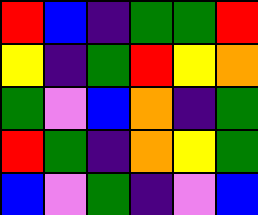[["red", "blue", "indigo", "green", "green", "red"], ["yellow", "indigo", "green", "red", "yellow", "orange"], ["green", "violet", "blue", "orange", "indigo", "green"], ["red", "green", "indigo", "orange", "yellow", "green"], ["blue", "violet", "green", "indigo", "violet", "blue"]]